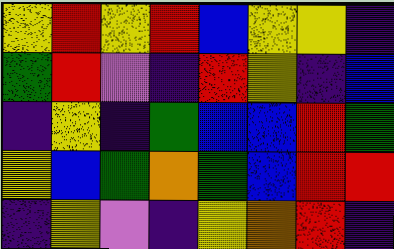[["yellow", "red", "yellow", "red", "blue", "yellow", "yellow", "indigo"], ["green", "red", "violet", "indigo", "red", "yellow", "indigo", "blue"], ["indigo", "yellow", "indigo", "green", "blue", "blue", "red", "green"], ["yellow", "blue", "green", "orange", "green", "blue", "red", "red"], ["indigo", "yellow", "violet", "indigo", "yellow", "orange", "red", "indigo"]]